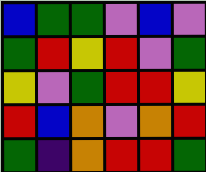[["blue", "green", "green", "violet", "blue", "violet"], ["green", "red", "yellow", "red", "violet", "green"], ["yellow", "violet", "green", "red", "red", "yellow"], ["red", "blue", "orange", "violet", "orange", "red"], ["green", "indigo", "orange", "red", "red", "green"]]